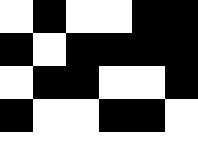[["white", "black", "white", "white", "black", "black"], ["black", "white", "black", "black", "black", "black"], ["white", "black", "black", "white", "white", "black"], ["black", "white", "white", "black", "black", "white"], ["white", "white", "white", "white", "white", "white"]]